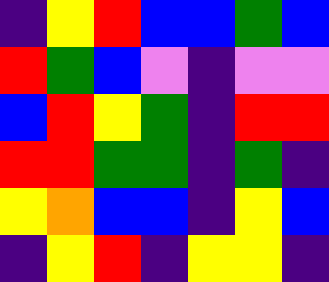[["indigo", "yellow", "red", "blue", "blue", "green", "blue"], ["red", "green", "blue", "violet", "indigo", "violet", "violet"], ["blue", "red", "yellow", "green", "indigo", "red", "red"], ["red", "red", "green", "green", "indigo", "green", "indigo"], ["yellow", "orange", "blue", "blue", "indigo", "yellow", "blue"], ["indigo", "yellow", "red", "indigo", "yellow", "yellow", "indigo"]]